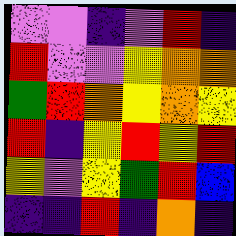[["violet", "violet", "indigo", "violet", "red", "indigo"], ["red", "violet", "violet", "yellow", "orange", "orange"], ["green", "red", "orange", "yellow", "orange", "yellow"], ["red", "indigo", "yellow", "red", "yellow", "red"], ["yellow", "violet", "yellow", "green", "red", "blue"], ["indigo", "indigo", "red", "indigo", "orange", "indigo"]]